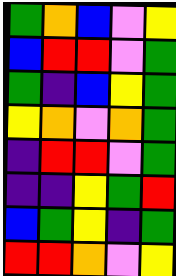[["green", "orange", "blue", "violet", "yellow"], ["blue", "red", "red", "violet", "green"], ["green", "indigo", "blue", "yellow", "green"], ["yellow", "orange", "violet", "orange", "green"], ["indigo", "red", "red", "violet", "green"], ["indigo", "indigo", "yellow", "green", "red"], ["blue", "green", "yellow", "indigo", "green"], ["red", "red", "orange", "violet", "yellow"]]